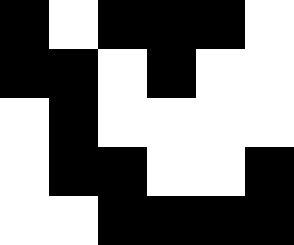[["black", "white", "black", "black", "black", "white"], ["black", "black", "white", "black", "white", "white"], ["white", "black", "white", "white", "white", "white"], ["white", "black", "black", "white", "white", "black"], ["white", "white", "black", "black", "black", "black"]]